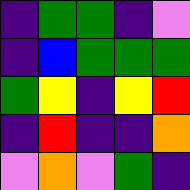[["indigo", "green", "green", "indigo", "violet"], ["indigo", "blue", "green", "green", "green"], ["green", "yellow", "indigo", "yellow", "red"], ["indigo", "red", "indigo", "indigo", "orange"], ["violet", "orange", "violet", "green", "indigo"]]